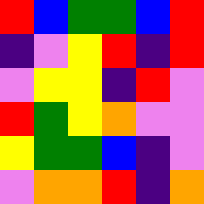[["red", "blue", "green", "green", "blue", "red"], ["indigo", "violet", "yellow", "red", "indigo", "red"], ["violet", "yellow", "yellow", "indigo", "red", "violet"], ["red", "green", "yellow", "orange", "violet", "violet"], ["yellow", "green", "green", "blue", "indigo", "violet"], ["violet", "orange", "orange", "red", "indigo", "orange"]]